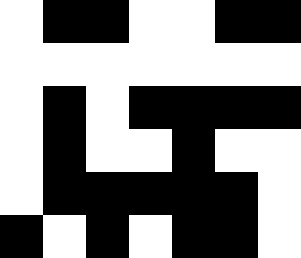[["white", "black", "black", "white", "white", "black", "black"], ["white", "white", "white", "white", "white", "white", "white"], ["white", "black", "white", "black", "black", "black", "black"], ["white", "black", "white", "white", "black", "white", "white"], ["white", "black", "black", "black", "black", "black", "white"], ["black", "white", "black", "white", "black", "black", "white"]]